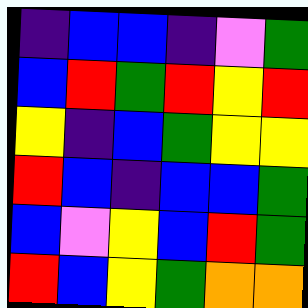[["indigo", "blue", "blue", "indigo", "violet", "green"], ["blue", "red", "green", "red", "yellow", "red"], ["yellow", "indigo", "blue", "green", "yellow", "yellow"], ["red", "blue", "indigo", "blue", "blue", "green"], ["blue", "violet", "yellow", "blue", "red", "green"], ["red", "blue", "yellow", "green", "orange", "orange"]]